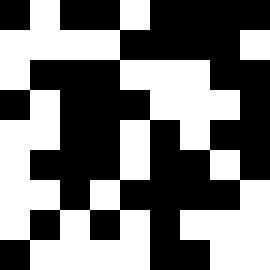[["black", "white", "black", "black", "white", "black", "black", "black", "black"], ["white", "white", "white", "white", "black", "black", "black", "black", "white"], ["white", "black", "black", "black", "white", "white", "white", "black", "black"], ["black", "white", "black", "black", "black", "white", "white", "white", "black"], ["white", "white", "black", "black", "white", "black", "white", "black", "black"], ["white", "black", "black", "black", "white", "black", "black", "white", "black"], ["white", "white", "black", "white", "black", "black", "black", "black", "white"], ["white", "black", "white", "black", "white", "black", "white", "white", "white"], ["black", "white", "white", "white", "white", "black", "black", "white", "white"]]